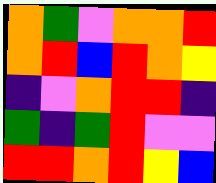[["orange", "green", "violet", "orange", "orange", "red"], ["orange", "red", "blue", "red", "orange", "yellow"], ["indigo", "violet", "orange", "red", "red", "indigo"], ["green", "indigo", "green", "red", "violet", "violet"], ["red", "red", "orange", "red", "yellow", "blue"]]